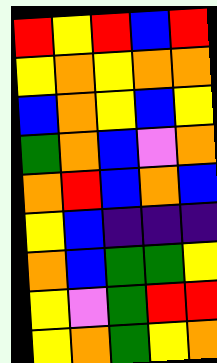[["red", "yellow", "red", "blue", "red"], ["yellow", "orange", "yellow", "orange", "orange"], ["blue", "orange", "yellow", "blue", "yellow"], ["green", "orange", "blue", "violet", "orange"], ["orange", "red", "blue", "orange", "blue"], ["yellow", "blue", "indigo", "indigo", "indigo"], ["orange", "blue", "green", "green", "yellow"], ["yellow", "violet", "green", "red", "red"], ["yellow", "orange", "green", "yellow", "orange"]]